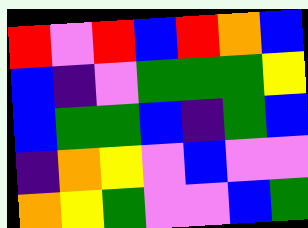[["red", "violet", "red", "blue", "red", "orange", "blue"], ["blue", "indigo", "violet", "green", "green", "green", "yellow"], ["blue", "green", "green", "blue", "indigo", "green", "blue"], ["indigo", "orange", "yellow", "violet", "blue", "violet", "violet"], ["orange", "yellow", "green", "violet", "violet", "blue", "green"]]